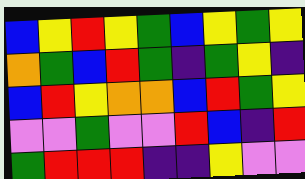[["blue", "yellow", "red", "yellow", "green", "blue", "yellow", "green", "yellow"], ["orange", "green", "blue", "red", "green", "indigo", "green", "yellow", "indigo"], ["blue", "red", "yellow", "orange", "orange", "blue", "red", "green", "yellow"], ["violet", "violet", "green", "violet", "violet", "red", "blue", "indigo", "red"], ["green", "red", "red", "red", "indigo", "indigo", "yellow", "violet", "violet"]]